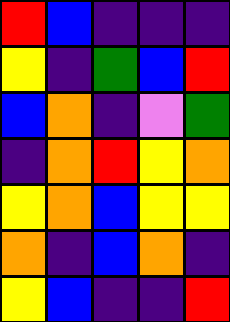[["red", "blue", "indigo", "indigo", "indigo"], ["yellow", "indigo", "green", "blue", "red"], ["blue", "orange", "indigo", "violet", "green"], ["indigo", "orange", "red", "yellow", "orange"], ["yellow", "orange", "blue", "yellow", "yellow"], ["orange", "indigo", "blue", "orange", "indigo"], ["yellow", "blue", "indigo", "indigo", "red"]]